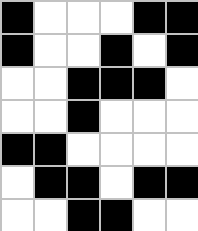[["black", "white", "white", "white", "black", "black"], ["black", "white", "white", "black", "white", "black"], ["white", "white", "black", "black", "black", "white"], ["white", "white", "black", "white", "white", "white"], ["black", "black", "white", "white", "white", "white"], ["white", "black", "black", "white", "black", "black"], ["white", "white", "black", "black", "white", "white"]]